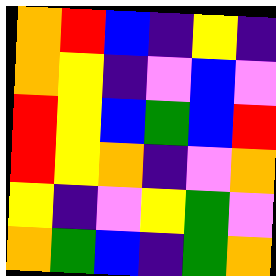[["orange", "red", "blue", "indigo", "yellow", "indigo"], ["orange", "yellow", "indigo", "violet", "blue", "violet"], ["red", "yellow", "blue", "green", "blue", "red"], ["red", "yellow", "orange", "indigo", "violet", "orange"], ["yellow", "indigo", "violet", "yellow", "green", "violet"], ["orange", "green", "blue", "indigo", "green", "orange"]]